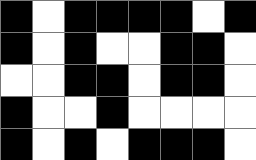[["black", "white", "black", "black", "black", "black", "white", "black"], ["black", "white", "black", "white", "white", "black", "black", "white"], ["white", "white", "black", "black", "white", "black", "black", "white"], ["black", "white", "white", "black", "white", "white", "white", "white"], ["black", "white", "black", "white", "black", "black", "black", "white"]]